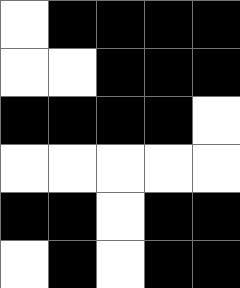[["white", "black", "black", "black", "black"], ["white", "white", "black", "black", "black"], ["black", "black", "black", "black", "white"], ["white", "white", "white", "white", "white"], ["black", "black", "white", "black", "black"], ["white", "black", "white", "black", "black"]]